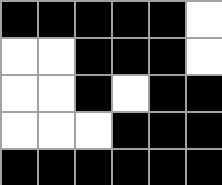[["black", "black", "black", "black", "black", "white"], ["white", "white", "black", "black", "black", "white"], ["white", "white", "black", "white", "black", "black"], ["white", "white", "white", "black", "black", "black"], ["black", "black", "black", "black", "black", "black"]]